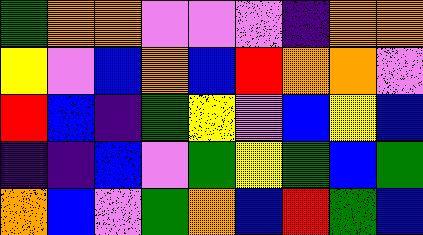[["green", "orange", "orange", "violet", "violet", "violet", "indigo", "orange", "orange"], ["yellow", "violet", "blue", "orange", "blue", "red", "orange", "orange", "violet"], ["red", "blue", "indigo", "green", "yellow", "violet", "blue", "yellow", "blue"], ["indigo", "indigo", "blue", "violet", "green", "yellow", "green", "blue", "green"], ["orange", "blue", "violet", "green", "orange", "blue", "red", "green", "blue"]]